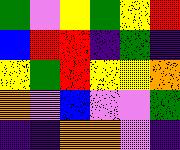[["green", "violet", "yellow", "green", "yellow", "red"], ["blue", "red", "red", "indigo", "green", "indigo"], ["yellow", "green", "red", "yellow", "yellow", "orange"], ["orange", "violet", "blue", "violet", "violet", "green"], ["indigo", "indigo", "orange", "orange", "violet", "indigo"]]